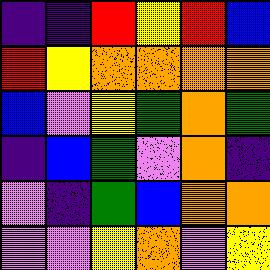[["indigo", "indigo", "red", "yellow", "red", "blue"], ["red", "yellow", "orange", "orange", "orange", "orange"], ["blue", "violet", "yellow", "green", "orange", "green"], ["indigo", "blue", "green", "violet", "orange", "indigo"], ["violet", "indigo", "green", "blue", "orange", "orange"], ["violet", "violet", "yellow", "orange", "violet", "yellow"]]